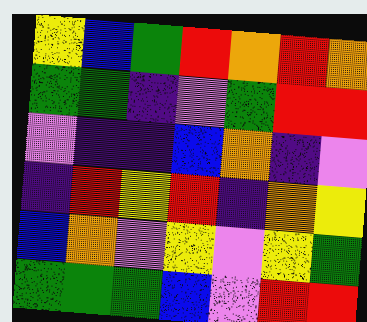[["yellow", "blue", "green", "red", "orange", "red", "orange"], ["green", "green", "indigo", "violet", "green", "red", "red"], ["violet", "indigo", "indigo", "blue", "orange", "indigo", "violet"], ["indigo", "red", "yellow", "red", "indigo", "orange", "yellow"], ["blue", "orange", "violet", "yellow", "violet", "yellow", "green"], ["green", "green", "green", "blue", "violet", "red", "red"]]